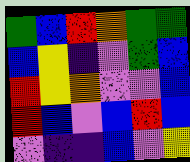[["green", "blue", "red", "orange", "green", "green"], ["blue", "yellow", "indigo", "violet", "green", "blue"], ["red", "yellow", "orange", "violet", "violet", "blue"], ["red", "blue", "violet", "blue", "red", "blue"], ["violet", "indigo", "indigo", "blue", "violet", "yellow"]]